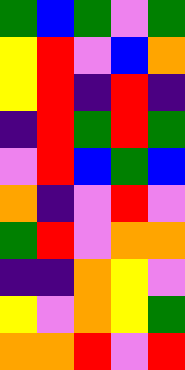[["green", "blue", "green", "violet", "green"], ["yellow", "red", "violet", "blue", "orange"], ["yellow", "red", "indigo", "red", "indigo"], ["indigo", "red", "green", "red", "green"], ["violet", "red", "blue", "green", "blue"], ["orange", "indigo", "violet", "red", "violet"], ["green", "red", "violet", "orange", "orange"], ["indigo", "indigo", "orange", "yellow", "violet"], ["yellow", "violet", "orange", "yellow", "green"], ["orange", "orange", "red", "violet", "red"]]